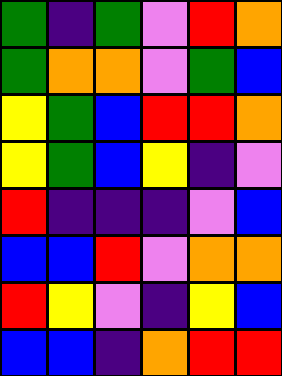[["green", "indigo", "green", "violet", "red", "orange"], ["green", "orange", "orange", "violet", "green", "blue"], ["yellow", "green", "blue", "red", "red", "orange"], ["yellow", "green", "blue", "yellow", "indigo", "violet"], ["red", "indigo", "indigo", "indigo", "violet", "blue"], ["blue", "blue", "red", "violet", "orange", "orange"], ["red", "yellow", "violet", "indigo", "yellow", "blue"], ["blue", "blue", "indigo", "orange", "red", "red"]]